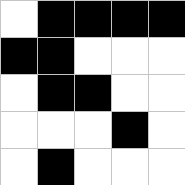[["white", "black", "black", "black", "black"], ["black", "black", "white", "white", "white"], ["white", "black", "black", "white", "white"], ["white", "white", "white", "black", "white"], ["white", "black", "white", "white", "white"]]